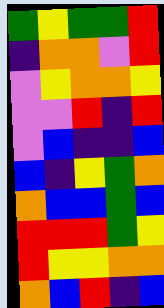[["green", "yellow", "green", "green", "red"], ["indigo", "orange", "orange", "violet", "red"], ["violet", "yellow", "orange", "orange", "yellow"], ["violet", "violet", "red", "indigo", "red"], ["violet", "blue", "indigo", "indigo", "blue"], ["blue", "indigo", "yellow", "green", "orange"], ["orange", "blue", "blue", "green", "blue"], ["red", "red", "red", "green", "yellow"], ["red", "yellow", "yellow", "orange", "orange"], ["orange", "blue", "red", "indigo", "blue"]]